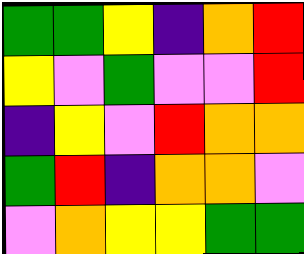[["green", "green", "yellow", "indigo", "orange", "red"], ["yellow", "violet", "green", "violet", "violet", "red"], ["indigo", "yellow", "violet", "red", "orange", "orange"], ["green", "red", "indigo", "orange", "orange", "violet"], ["violet", "orange", "yellow", "yellow", "green", "green"]]